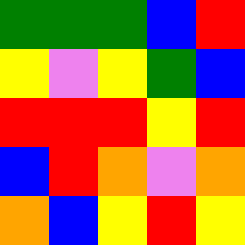[["green", "green", "green", "blue", "red"], ["yellow", "violet", "yellow", "green", "blue"], ["red", "red", "red", "yellow", "red"], ["blue", "red", "orange", "violet", "orange"], ["orange", "blue", "yellow", "red", "yellow"]]